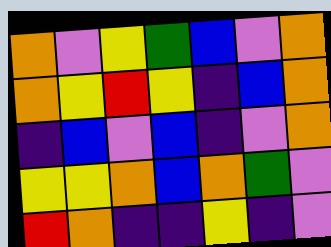[["orange", "violet", "yellow", "green", "blue", "violet", "orange"], ["orange", "yellow", "red", "yellow", "indigo", "blue", "orange"], ["indigo", "blue", "violet", "blue", "indigo", "violet", "orange"], ["yellow", "yellow", "orange", "blue", "orange", "green", "violet"], ["red", "orange", "indigo", "indigo", "yellow", "indigo", "violet"]]